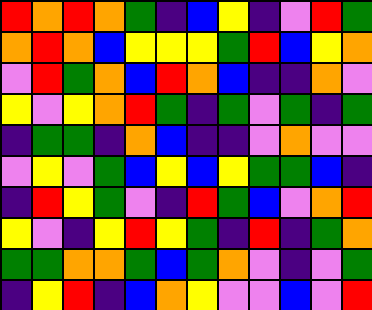[["red", "orange", "red", "orange", "green", "indigo", "blue", "yellow", "indigo", "violet", "red", "green"], ["orange", "red", "orange", "blue", "yellow", "yellow", "yellow", "green", "red", "blue", "yellow", "orange"], ["violet", "red", "green", "orange", "blue", "red", "orange", "blue", "indigo", "indigo", "orange", "violet"], ["yellow", "violet", "yellow", "orange", "red", "green", "indigo", "green", "violet", "green", "indigo", "green"], ["indigo", "green", "green", "indigo", "orange", "blue", "indigo", "indigo", "violet", "orange", "violet", "violet"], ["violet", "yellow", "violet", "green", "blue", "yellow", "blue", "yellow", "green", "green", "blue", "indigo"], ["indigo", "red", "yellow", "green", "violet", "indigo", "red", "green", "blue", "violet", "orange", "red"], ["yellow", "violet", "indigo", "yellow", "red", "yellow", "green", "indigo", "red", "indigo", "green", "orange"], ["green", "green", "orange", "orange", "green", "blue", "green", "orange", "violet", "indigo", "violet", "green"], ["indigo", "yellow", "red", "indigo", "blue", "orange", "yellow", "violet", "violet", "blue", "violet", "red"]]